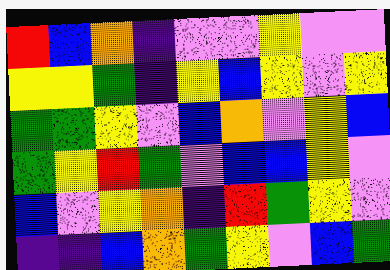[["red", "blue", "orange", "indigo", "violet", "violet", "yellow", "violet", "violet"], ["yellow", "yellow", "green", "indigo", "yellow", "blue", "yellow", "violet", "yellow"], ["green", "green", "yellow", "violet", "blue", "orange", "violet", "yellow", "blue"], ["green", "yellow", "red", "green", "violet", "blue", "blue", "yellow", "violet"], ["blue", "violet", "yellow", "orange", "indigo", "red", "green", "yellow", "violet"], ["indigo", "indigo", "blue", "orange", "green", "yellow", "violet", "blue", "green"]]